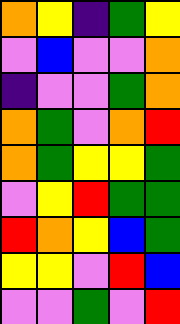[["orange", "yellow", "indigo", "green", "yellow"], ["violet", "blue", "violet", "violet", "orange"], ["indigo", "violet", "violet", "green", "orange"], ["orange", "green", "violet", "orange", "red"], ["orange", "green", "yellow", "yellow", "green"], ["violet", "yellow", "red", "green", "green"], ["red", "orange", "yellow", "blue", "green"], ["yellow", "yellow", "violet", "red", "blue"], ["violet", "violet", "green", "violet", "red"]]